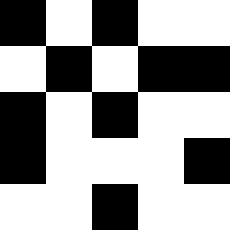[["black", "white", "black", "white", "white"], ["white", "black", "white", "black", "black"], ["black", "white", "black", "white", "white"], ["black", "white", "white", "white", "black"], ["white", "white", "black", "white", "white"]]